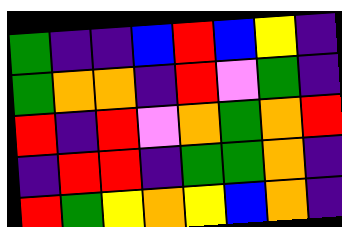[["green", "indigo", "indigo", "blue", "red", "blue", "yellow", "indigo"], ["green", "orange", "orange", "indigo", "red", "violet", "green", "indigo"], ["red", "indigo", "red", "violet", "orange", "green", "orange", "red"], ["indigo", "red", "red", "indigo", "green", "green", "orange", "indigo"], ["red", "green", "yellow", "orange", "yellow", "blue", "orange", "indigo"]]